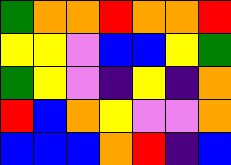[["green", "orange", "orange", "red", "orange", "orange", "red"], ["yellow", "yellow", "violet", "blue", "blue", "yellow", "green"], ["green", "yellow", "violet", "indigo", "yellow", "indigo", "orange"], ["red", "blue", "orange", "yellow", "violet", "violet", "orange"], ["blue", "blue", "blue", "orange", "red", "indigo", "blue"]]